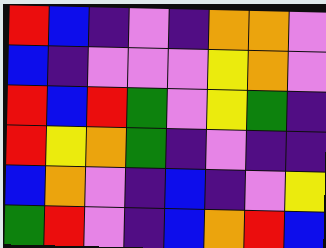[["red", "blue", "indigo", "violet", "indigo", "orange", "orange", "violet"], ["blue", "indigo", "violet", "violet", "violet", "yellow", "orange", "violet"], ["red", "blue", "red", "green", "violet", "yellow", "green", "indigo"], ["red", "yellow", "orange", "green", "indigo", "violet", "indigo", "indigo"], ["blue", "orange", "violet", "indigo", "blue", "indigo", "violet", "yellow"], ["green", "red", "violet", "indigo", "blue", "orange", "red", "blue"]]